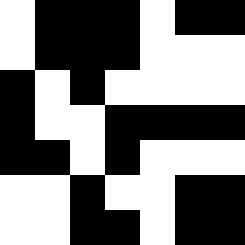[["white", "black", "black", "black", "white", "black", "black"], ["white", "black", "black", "black", "white", "white", "white"], ["black", "white", "black", "white", "white", "white", "white"], ["black", "white", "white", "black", "black", "black", "black"], ["black", "black", "white", "black", "white", "white", "white"], ["white", "white", "black", "white", "white", "black", "black"], ["white", "white", "black", "black", "white", "black", "black"]]